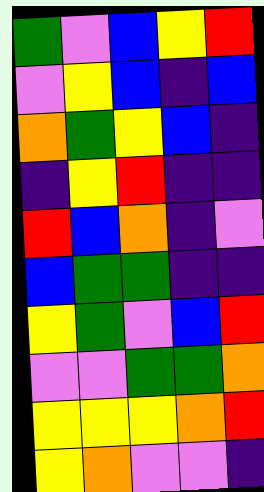[["green", "violet", "blue", "yellow", "red"], ["violet", "yellow", "blue", "indigo", "blue"], ["orange", "green", "yellow", "blue", "indigo"], ["indigo", "yellow", "red", "indigo", "indigo"], ["red", "blue", "orange", "indigo", "violet"], ["blue", "green", "green", "indigo", "indigo"], ["yellow", "green", "violet", "blue", "red"], ["violet", "violet", "green", "green", "orange"], ["yellow", "yellow", "yellow", "orange", "red"], ["yellow", "orange", "violet", "violet", "indigo"]]